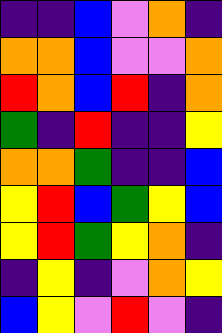[["indigo", "indigo", "blue", "violet", "orange", "indigo"], ["orange", "orange", "blue", "violet", "violet", "orange"], ["red", "orange", "blue", "red", "indigo", "orange"], ["green", "indigo", "red", "indigo", "indigo", "yellow"], ["orange", "orange", "green", "indigo", "indigo", "blue"], ["yellow", "red", "blue", "green", "yellow", "blue"], ["yellow", "red", "green", "yellow", "orange", "indigo"], ["indigo", "yellow", "indigo", "violet", "orange", "yellow"], ["blue", "yellow", "violet", "red", "violet", "indigo"]]